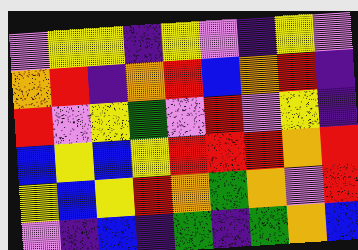[["violet", "yellow", "yellow", "indigo", "yellow", "violet", "indigo", "yellow", "violet"], ["orange", "red", "indigo", "orange", "red", "blue", "orange", "red", "indigo"], ["red", "violet", "yellow", "green", "violet", "red", "violet", "yellow", "indigo"], ["blue", "yellow", "blue", "yellow", "red", "red", "red", "orange", "red"], ["yellow", "blue", "yellow", "red", "orange", "green", "orange", "violet", "red"], ["violet", "indigo", "blue", "indigo", "green", "indigo", "green", "orange", "blue"]]